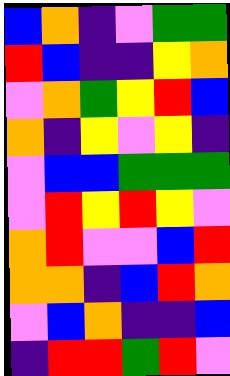[["blue", "orange", "indigo", "violet", "green", "green"], ["red", "blue", "indigo", "indigo", "yellow", "orange"], ["violet", "orange", "green", "yellow", "red", "blue"], ["orange", "indigo", "yellow", "violet", "yellow", "indigo"], ["violet", "blue", "blue", "green", "green", "green"], ["violet", "red", "yellow", "red", "yellow", "violet"], ["orange", "red", "violet", "violet", "blue", "red"], ["orange", "orange", "indigo", "blue", "red", "orange"], ["violet", "blue", "orange", "indigo", "indigo", "blue"], ["indigo", "red", "red", "green", "red", "violet"]]